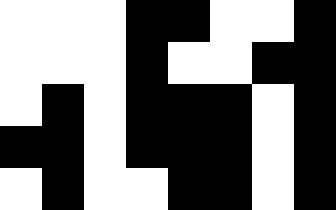[["white", "white", "white", "black", "black", "white", "white", "black"], ["white", "white", "white", "black", "white", "white", "black", "black"], ["white", "black", "white", "black", "black", "black", "white", "black"], ["black", "black", "white", "black", "black", "black", "white", "black"], ["white", "black", "white", "white", "black", "black", "white", "black"]]